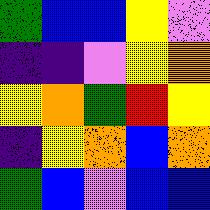[["green", "blue", "blue", "yellow", "violet"], ["indigo", "indigo", "violet", "yellow", "orange"], ["yellow", "orange", "green", "red", "yellow"], ["indigo", "yellow", "orange", "blue", "orange"], ["green", "blue", "violet", "blue", "blue"]]